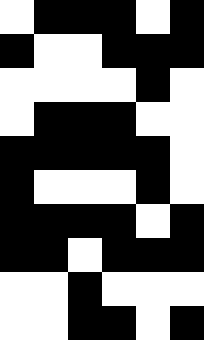[["white", "black", "black", "black", "white", "black"], ["black", "white", "white", "black", "black", "black"], ["white", "white", "white", "white", "black", "white"], ["white", "black", "black", "black", "white", "white"], ["black", "black", "black", "black", "black", "white"], ["black", "white", "white", "white", "black", "white"], ["black", "black", "black", "black", "white", "black"], ["black", "black", "white", "black", "black", "black"], ["white", "white", "black", "white", "white", "white"], ["white", "white", "black", "black", "white", "black"]]